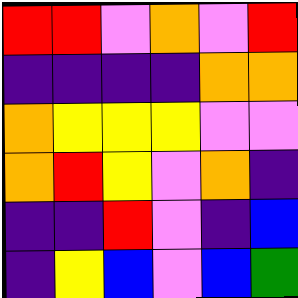[["red", "red", "violet", "orange", "violet", "red"], ["indigo", "indigo", "indigo", "indigo", "orange", "orange"], ["orange", "yellow", "yellow", "yellow", "violet", "violet"], ["orange", "red", "yellow", "violet", "orange", "indigo"], ["indigo", "indigo", "red", "violet", "indigo", "blue"], ["indigo", "yellow", "blue", "violet", "blue", "green"]]